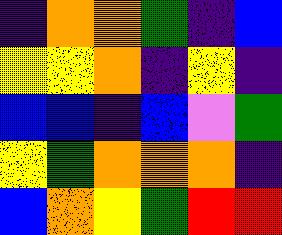[["indigo", "orange", "orange", "green", "indigo", "blue"], ["yellow", "yellow", "orange", "indigo", "yellow", "indigo"], ["blue", "blue", "indigo", "blue", "violet", "green"], ["yellow", "green", "orange", "orange", "orange", "indigo"], ["blue", "orange", "yellow", "green", "red", "red"]]